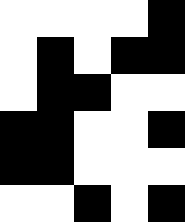[["white", "white", "white", "white", "black"], ["white", "black", "white", "black", "black"], ["white", "black", "black", "white", "white"], ["black", "black", "white", "white", "black"], ["black", "black", "white", "white", "white"], ["white", "white", "black", "white", "black"]]